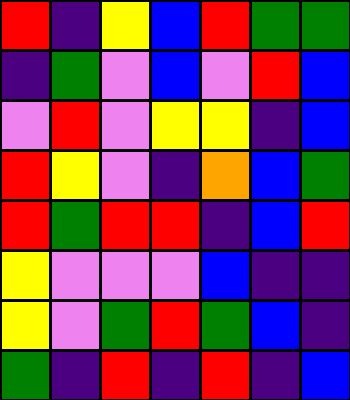[["red", "indigo", "yellow", "blue", "red", "green", "green"], ["indigo", "green", "violet", "blue", "violet", "red", "blue"], ["violet", "red", "violet", "yellow", "yellow", "indigo", "blue"], ["red", "yellow", "violet", "indigo", "orange", "blue", "green"], ["red", "green", "red", "red", "indigo", "blue", "red"], ["yellow", "violet", "violet", "violet", "blue", "indigo", "indigo"], ["yellow", "violet", "green", "red", "green", "blue", "indigo"], ["green", "indigo", "red", "indigo", "red", "indigo", "blue"]]